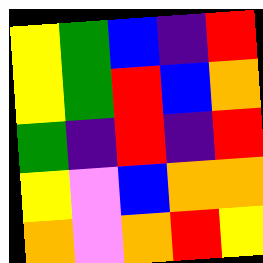[["yellow", "green", "blue", "indigo", "red"], ["yellow", "green", "red", "blue", "orange"], ["green", "indigo", "red", "indigo", "red"], ["yellow", "violet", "blue", "orange", "orange"], ["orange", "violet", "orange", "red", "yellow"]]